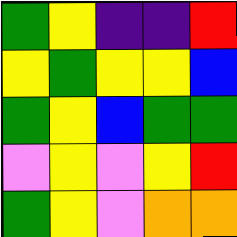[["green", "yellow", "indigo", "indigo", "red"], ["yellow", "green", "yellow", "yellow", "blue"], ["green", "yellow", "blue", "green", "green"], ["violet", "yellow", "violet", "yellow", "red"], ["green", "yellow", "violet", "orange", "orange"]]